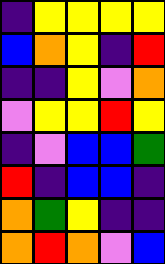[["indigo", "yellow", "yellow", "yellow", "yellow"], ["blue", "orange", "yellow", "indigo", "red"], ["indigo", "indigo", "yellow", "violet", "orange"], ["violet", "yellow", "yellow", "red", "yellow"], ["indigo", "violet", "blue", "blue", "green"], ["red", "indigo", "blue", "blue", "indigo"], ["orange", "green", "yellow", "indigo", "indigo"], ["orange", "red", "orange", "violet", "blue"]]